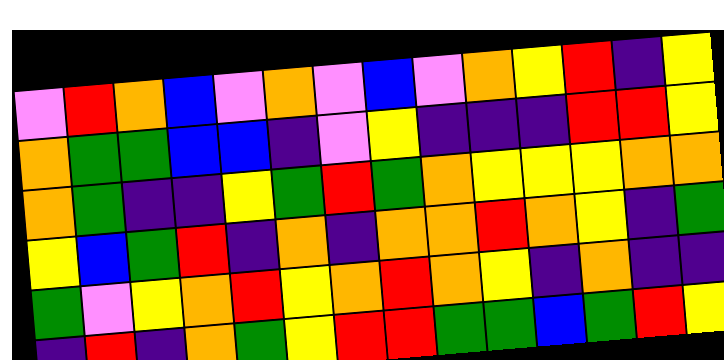[["violet", "red", "orange", "blue", "violet", "orange", "violet", "blue", "violet", "orange", "yellow", "red", "indigo", "yellow"], ["orange", "green", "green", "blue", "blue", "indigo", "violet", "yellow", "indigo", "indigo", "indigo", "red", "red", "yellow"], ["orange", "green", "indigo", "indigo", "yellow", "green", "red", "green", "orange", "yellow", "yellow", "yellow", "orange", "orange"], ["yellow", "blue", "green", "red", "indigo", "orange", "indigo", "orange", "orange", "red", "orange", "yellow", "indigo", "green"], ["green", "violet", "yellow", "orange", "red", "yellow", "orange", "red", "orange", "yellow", "indigo", "orange", "indigo", "indigo"], ["indigo", "red", "indigo", "orange", "green", "yellow", "red", "red", "green", "green", "blue", "green", "red", "yellow"]]